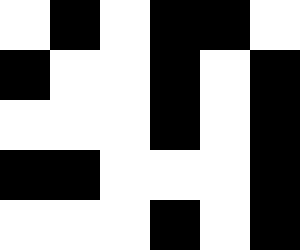[["white", "black", "white", "black", "black", "white"], ["black", "white", "white", "black", "white", "black"], ["white", "white", "white", "black", "white", "black"], ["black", "black", "white", "white", "white", "black"], ["white", "white", "white", "black", "white", "black"]]